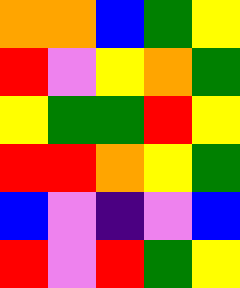[["orange", "orange", "blue", "green", "yellow"], ["red", "violet", "yellow", "orange", "green"], ["yellow", "green", "green", "red", "yellow"], ["red", "red", "orange", "yellow", "green"], ["blue", "violet", "indigo", "violet", "blue"], ["red", "violet", "red", "green", "yellow"]]